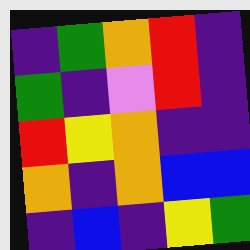[["indigo", "green", "orange", "red", "indigo"], ["green", "indigo", "violet", "red", "indigo"], ["red", "yellow", "orange", "indigo", "indigo"], ["orange", "indigo", "orange", "blue", "blue"], ["indigo", "blue", "indigo", "yellow", "green"]]